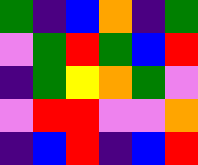[["green", "indigo", "blue", "orange", "indigo", "green"], ["violet", "green", "red", "green", "blue", "red"], ["indigo", "green", "yellow", "orange", "green", "violet"], ["violet", "red", "red", "violet", "violet", "orange"], ["indigo", "blue", "red", "indigo", "blue", "red"]]